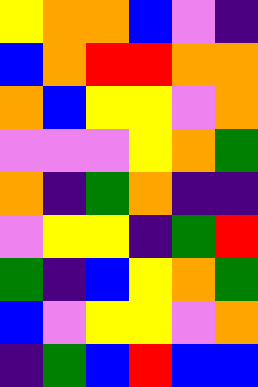[["yellow", "orange", "orange", "blue", "violet", "indigo"], ["blue", "orange", "red", "red", "orange", "orange"], ["orange", "blue", "yellow", "yellow", "violet", "orange"], ["violet", "violet", "violet", "yellow", "orange", "green"], ["orange", "indigo", "green", "orange", "indigo", "indigo"], ["violet", "yellow", "yellow", "indigo", "green", "red"], ["green", "indigo", "blue", "yellow", "orange", "green"], ["blue", "violet", "yellow", "yellow", "violet", "orange"], ["indigo", "green", "blue", "red", "blue", "blue"]]